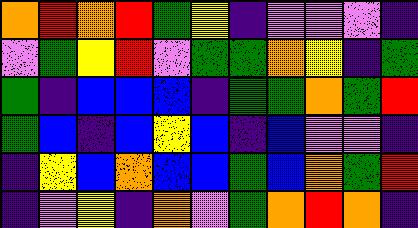[["orange", "red", "orange", "red", "green", "yellow", "indigo", "violet", "violet", "violet", "indigo"], ["violet", "green", "yellow", "red", "violet", "green", "green", "orange", "yellow", "indigo", "green"], ["green", "indigo", "blue", "blue", "blue", "indigo", "green", "green", "orange", "green", "red"], ["green", "blue", "indigo", "blue", "yellow", "blue", "indigo", "blue", "violet", "violet", "indigo"], ["indigo", "yellow", "blue", "orange", "blue", "blue", "green", "blue", "orange", "green", "red"], ["indigo", "violet", "yellow", "indigo", "orange", "violet", "green", "orange", "red", "orange", "indigo"]]